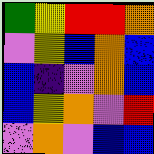[["green", "yellow", "red", "red", "orange"], ["violet", "yellow", "blue", "orange", "blue"], ["blue", "indigo", "violet", "orange", "blue"], ["blue", "yellow", "orange", "violet", "red"], ["violet", "orange", "violet", "blue", "blue"]]